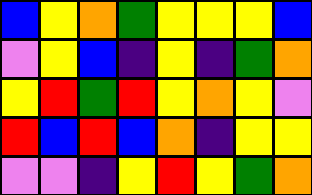[["blue", "yellow", "orange", "green", "yellow", "yellow", "yellow", "blue"], ["violet", "yellow", "blue", "indigo", "yellow", "indigo", "green", "orange"], ["yellow", "red", "green", "red", "yellow", "orange", "yellow", "violet"], ["red", "blue", "red", "blue", "orange", "indigo", "yellow", "yellow"], ["violet", "violet", "indigo", "yellow", "red", "yellow", "green", "orange"]]